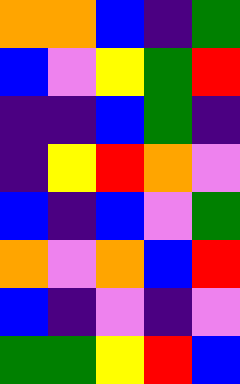[["orange", "orange", "blue", "indigo", "green"], ["blue", "violet", "yellow", "green", "red"], ["indigo", "indigo", "blue", "green", "indigo"], ["indigo", "yellow", "red", "orange", "violet"], ["blue", "indigo", "blue", "violet", "green"], ["orange", "violet", "orange", "blue", "red"], ["blue", "indigo", "violet", "indigo", "violet"], ["green", "green", "yellow", "red", "blue"]]